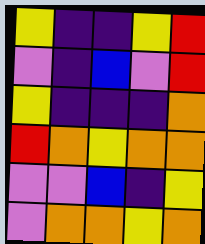[["yellow", "indigo", "indigo", "yellow", "red"], ["violet", "indigo", "blue", "violet", "red"], ["yellow", "indigo", "indigo", "indigo", "orange"], ["red", "orange", "yellow", "orange", "orange"], ["violet", "violet", "blue", "indigo", "yellow"], ["violet", "orange", "orange", "yellow", "orange"]]